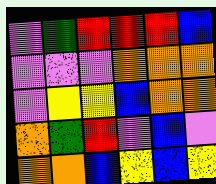[["violet", "green", "red", "red", "red", "blue"], ["violet", "violet", "violet", "orange", "orange", "orange"], ["violet", "yellow", "yellow", "blue", "orange", "orange"], ["orange", "green", "red", "violet", "blue", "violet"], ["orange", "orange", "blue", "yellow", "blue", "yellow"]]